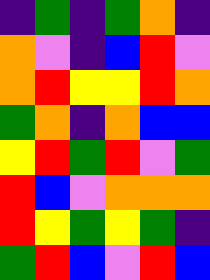[["indigo", "green", "indigo", "green", "orange", "indigo"], ["orange", "violet", "indigo", "blue", "red", "violet"], ["orange", "red", "yellow", "yellow", "red", "orange"], ["green", "orange", "indigo", "orange", "blue", "blue"], ["yellow", "red", "green", "red", "violet", "green"], ["red", "blue", "violet", "orange", "orange", "orange"], ["red", "yellow", "green", "yellow", "green", "indigo"], ["green", "red", "blue", "violet", "red", "blue"]]